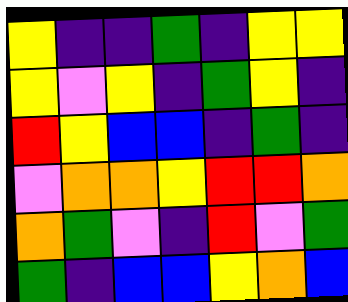[["yellow", "indigo", "indigo", "green", "indigo", "yellow", "yellow"], ["yellow", "violet", "yellow", "indigo", "green", "yellow", "indigo"], ["red", "yellow", "blue", "blue", "indigo", "green", "indigo"], ["violet", "orange", "orange", "yellow", "red", "red", "orange"], ["orange", "green", "violet", "indigo", "red", "violet", "green"], ["green", "indigo", "blue", "blue", "yellow", "orange", "blue"]]